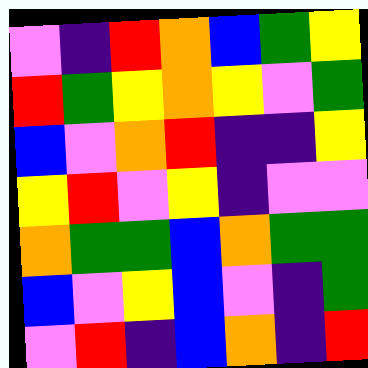[["violet", "indigo", "red", "orange", "blue", "green", "yellow"], ["red", "green", "yellow", "orange", "yellow", "violet", "green"], ["blue", "violet", "orange", "red", "indigo", "indigo", "yellow"], ["yellow", "red", "violet", "yellow", "indigo", "violet", "violet"], ["orange", "green", "green", "blue", "orange", "green", "green"], ["blue", "violet", "yellow", "blue", "violet", "indigo", "green"], ["violet", "red", "indigo", "blue", "orange", "indigo", "red"]]